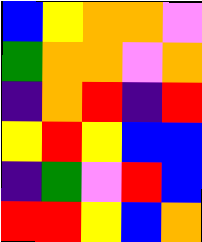[["blue", "yellow", "orange", "orange", "violet"], ["green", "orange", "orange", "violet", "orange"], ["indigo", "orange", "red", "indigo", "red"], ["yellow", "red", "yellow", "blue", "blue"], ["indigo", "green", "violet", "red", "blue"], ["red", "red", "yellow", "blue", "orange"]]